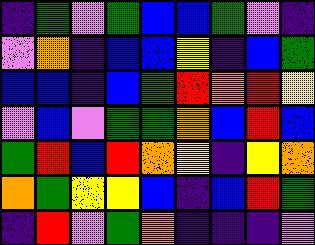[["indigo", "green", "violet", "green", "blue", "blue", "green", "violet", "indigo"], ["violet", "orange", "indigo", "blue", "blue", "yellow", "indigo", "blue", "green"], ["blue", "blue", "indigo", "blue", "green", "red", "orange", "red", "yellow"], ["violet", "blue", "violet", "green", "green", "orange", "blue", "red", "blue"], ["green", "red", "blue", "red", "orange", "yellow", "indigo", "yellow", "orange"], ["orange", "green", "yellow", "yellow", "blue", "indigo", "blue", "red", "green"], ["indigo", "red", "violet", "green", "orange", "indigo", "indigo", "indigo", "violet"]]